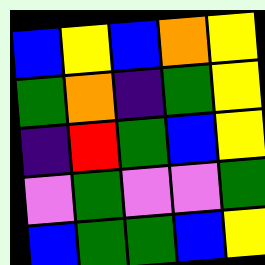[["blue", "yellow", "blue", "orange", "yellow"], ["green", "orange", "indigo", "green", "yellow"], ["indigo", "red", "green", "blue", "yellow"], ["violet", "green", "violet", "violet", "green"], ["blue", "green", "green", "blue", "yellow"]]